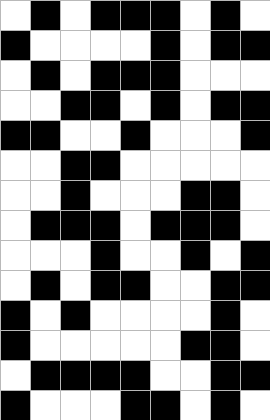[["white", "black", "white", "black", "black", "black", "white", "black", "white"], ["black", "white", "white", "white", "white", "black", "white", "black", "black"], ["white", "black", "white", "black", "black", "black", "white", "white", "white"], ["white", "white", "black", "black", "white", "black", "white", "black", "black"], ["black", "black", "white", "white", "black", "white", "white", "white", "black"], ["white", "white", "black", "black", "white", "white", "white", "white", "white"], ["white", "white", "black", "white", "white", "white", "black", "black", "white"], ["white", "black", "black", "black", "white", "black", "black", "black", "white"], ["white", "white", "white", "black", "white", "white", "black", "white", "black"], ["white", "black", "white", "black", "black", "white", "white", "black", "black"], ["black", "white", "black", "white", "white", "white", "white", "black", "white"], ["black", "white", "white", "white", "white", "white", "black", "black", "white"], ["white", "black", "black", "black", "black", "white", "white", "black", "black"], ["black", "white", "white", "white", "black", "black", "white", "black", "white"]]